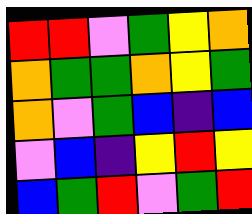[["red", "red", "violet", "green", "yellow", "orange"], ["orange", "green", "green", "orange", "yellow", "green"], ["orange", "violet", "green", "blue", "indigo", "blue"], ["violet", "blue", "indigo", "yellow", "red", "yellow"], ["blue", "green", "red", "violet", "green", "red"]]